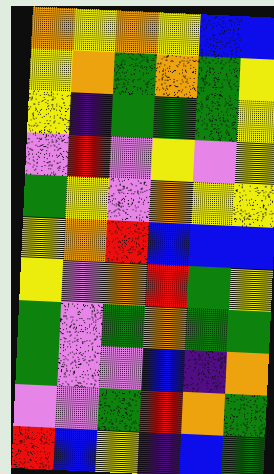[["orange", "yellow", "orange", "yellow", "blue", "blue"], ["yellow", "orange", "green", "orange", "green", "yellow"], ["yellow", "indigo", "green", "green", "green", "yellow"], ["violet", "red", "violet", "yellow", "violet", "yellow"], ["green", "yellow", "violet", "orange", "yellow", "yellow"], ["yellow", "orange", "red", "blue", "blue", "blue"], ["yellow", "violet", "orange", "red", "green", "yellow"], ["green", "violet", "green", "orange", "green", "green"], ["green", "violet", "violet", "blue", "indigo", "orange"], ["violet", "violet", "green", "red", "orange", "green"], ["red", "blue", "yellow", "indigo", "blue", "green"]]